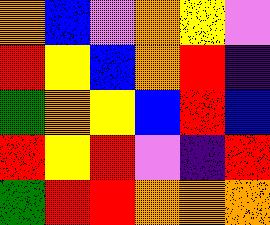[["orange", "blue", "violet", "orange", "yellow", "violet"], ["red", "yellow", "blue", "orange", "red", "indigo"], ["green", "orange", "yellow", "blue", "red", "blue"], ["red", "yellow", "red", "violet", "indigo", "red"], ["green", "red", "red", "orange", "orange", "orange"]]